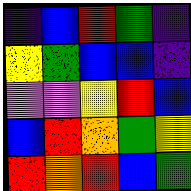[["indigo", "blue", "red", "green", "indigo"], ["yellow", "green", "blue", "blue", "indigo"], ["violet", "violet", "yellow", "red", "blue"], ["blue", "red", "orange", "green", "yellow"], ["red", "orange", "red", "blue", "green"]]